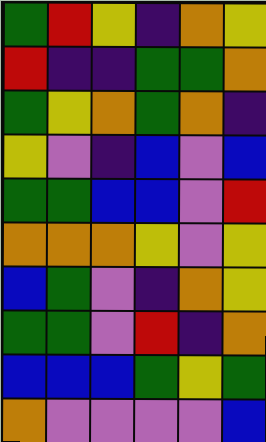[["green", "red", "yellow", "indigo", "orange", "yellow"], ["red", "indigo", "indigo", "green", "green", "orange"], ["green", "yellow", "orange", "green", "orange", "indigo"], ["yellow", "violet", "indigo", "blue", "violet", "blue"], ["green", "green", "blue", "blue", "violet", "red"], ["orange", "orange", "orange", "yellow", "violet", "yellow"], ["blue", "green", "violet", "indigo", "orange", "yellow"], ["green", "green", "violet", "red", "indigo", "orange"], ["blue", "blue", "blue", "green", "yellow", "green"], ["orange", "violet", "violet", "violet", "violet", "blue"]]